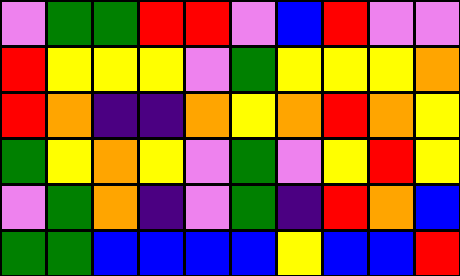[["violet", "green", "green", "red", "red", "violet", "blue", "red", "violet", "violet"], ["red", "yellow", "yellow", "yellow", "violet", "green", "yellow", "yellow", "yellow", "orange"], ["red", "orange", "indigo", "indigo", "orange", "yellow", "orange", "red", "orange", "yellow"], ["green", "yellow", "orange", "yellow", "violet", "green", "violet", "yellow", "red", "yellow"], ["violet", "green", "orange", "indigo", "violet", "green", "indigo", "red", "orange", "blue"], ["green", "green", "blue", "blue", "blue", "blue", "yellow", "blue", "blue", "red"]]